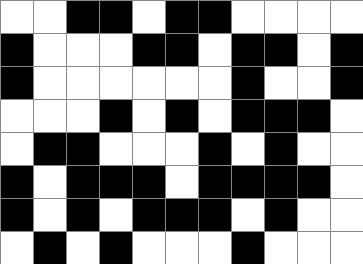[["white", "white", "black", "black", "white", "black", "black", "white", "white", "white", "white"], ["black", "white", "white", "white", "black", "black", "white", "black", "black", "white", "black"], ["black", "white", "white", "white", "white", "white", "white", "black", "white", "white", "black"], ["white", "white", "white", "black", "white", "black", "white", "black", "black", "black", "white"], ["white", "black", "black", "white", "white", "white", "black", "white", "black", "white", "white"], ["black", "white", "black", "black", "black", "white", "black", "black", "black", "black", "white"], ["black", "white", "black", "white", "black", "black", "black", "white", "black", "white", "white"], ["white", "black", "white", "black", "white", "white", "white", "black", "white", "white", "white"]]